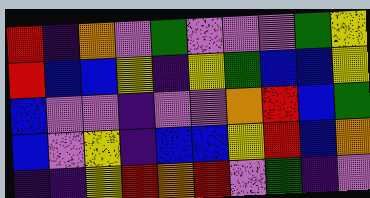[["red", "indigo", "orange", "violet", "green", "violet", "violet", "violet", "green", "yellow"], ["red", "blue", "blue", "yellow", "indigo", "yellow", "green", "blue", "blue", "yellow"], ["blue", "violet", "violet", "indigo", "violet", "violet", "orange", "red", "blue", "green"], ["blue", "violet", "yellow", "indigo", "blue", "blue", "yellow", "red", "blue", "orange"], ["indigo", "indigo", "yellow", "red", "orange", "red", "violet", "green", "indigo", "violet"]]